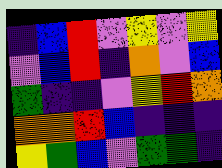[["indigo", "blue", "red", "violet", "yellow", "violet", "yellow"], ["violet", "blue", "red", "indigo", "orange", "violet", "blue"], ["green", "indigo", "indigo", "violet", "yellow", "red", "orange"], ["orange", "orange", "red", "blue", "indigo", "indigo", "indigo"], ["yellow", "green", "blue", "violet", "green", "green", "indigo"]]